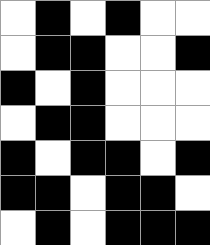[["white", "black", "white", "black", "white", "white"], ["white", "black", "black", "white", "white", "black"], ["black", "white", "black", "white", "white", "white"], ["white", "black", "black", "white", "white", "white"], ["black", "white", "black", "black", "white", "black"], ["black", "black", "white", "black", "black", "white"], ["white", "black", "white", "black", "black", "black"]]